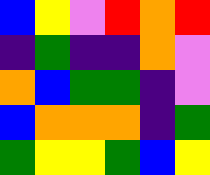[["blue", "yellow", "violet", "red", "orange", "red"], ["indigo", "green", "indigo", "indigo", "orange", "violet"], ["orange", "blue", "green", "green", "indigo", "violet"], ["blue", "orange", "orange", "orange", "indigo", "green"], ["green", "yellow", "yellow", "green", "blue", "yellow"]]